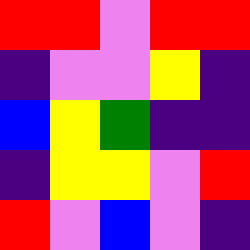[["red", "red", "violet", "red", "red"], ["indigo", "violet", "violet", "yellow", "indigo"], ["blue", "yellow", "green", "indigo", "indigo"], ["indigo", "yellow", "yellow", "violet", "red"], ["red", "violet", "blue", "violet", "indigo"]]